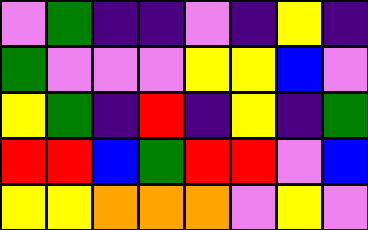[["violet", "green", "indigo", "indigo", "violet", "indigo", "yellow", "indigo"], ["green", "violet", "violet", "violet", "yellow", "yellow", "blue", "violet"], ["yellow", "green", "indigo", "red", "indigo", "yellow", "indigo", "green"], ["red", "red", "blue", "green", "red", "red", "violet", "blue"], ["yellow", "yellow", "orange", "orange", "orange", "violet", "yellow", "violet"]]